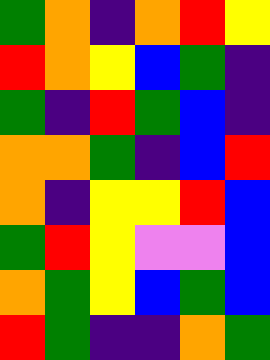[["green", "orange", "indigo", "orange", "red", "yellow"], ["red", "orange", "yellow", "blue", "green", "indigo"], ["green", "indigo", "red", "green", "blue", "indigo"], ["orange", "orange", "green", "indigo", "blue", "red"], ["orange", "indigo", "yellow", "yellow", "red", "blue"], ["green", "red", "yellow", "violet", "violet", "blue"], ["orange", "green", "yellow", "blue", "green", "blue"], ["red", "green", "indigo", "indigo", "orange", "green"]]